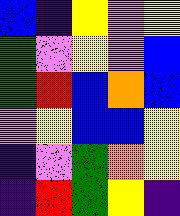[["blue", "indigo", "yellow", "violet", "yellow"], ["green", "violet", "yellow", "violet", "blue"], ["green", "red", "blue", "orange", "blue"], ["violet", "yellow", "blue", "blue", "yellow"], ["indigo", "violet", "green", "orange", "yellow"], ["indigo", "red", "green", "yellow", "indigo"]]